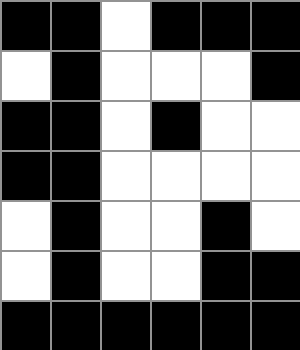[["black", "black", "white", "black", "black", "black"], ["white", "black", "white", "white", "white", "black"], ["black", "black", "white", "black", "white", "white"], ["black", "black", "white", "white", "white", "white"], ["white", "black", "white", "white", "black", "white"], ["white", "black", "white", "white", "black", "black"], ["black", "black", "black", "black", "black", "black"]]